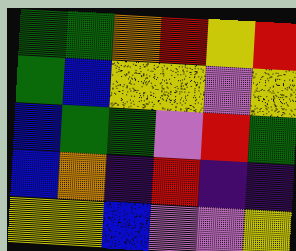[["green", "green", "orange", "red", "yellow", "red"], ["green", "blue", "yellow", "yellow", "violet", "yellow"], ["blue", "green", "green", "violet", "red", "green"], ["blue", "orange", "indigo", "red", "indigo", "indigo"], ["yellow", "yellow", "blue", "violet", "violet", "yellow"]]